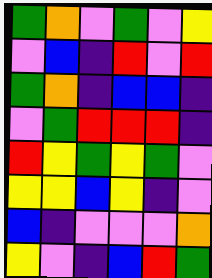[["green", "orange", "violet", "green", "violet", "yellow"], ["violet", "blue", "indigo", "red", "violet", "red"], ["green", "orange", "indigo", "blue", "blue", "indigo"], ["violet", "green", "red", "red", "red", "indigo"], ["red", "yellow", "green", "yellow", "green", "violet"], ["yellow", "yellow", "blue", "yellow", "indigo", "violet"], ["blue", "indigo", "violet", "violet", "violet", "orange"], ["yellow", "violet", "indigo", "blue", "red", "green"]]